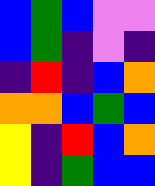[["blue", "green", "blue", "violet", "violet"], ["blue", "green", "indigo", "violet", "indigo"], ["indigo", "red", "indigo", "blue", "orange"], ["orange", "orange", "blue", "green", "blue"], ["yellow", "indigo", "red", "blue", "orange"], ["yellow", "indigo", "green", "blue", "blue"]]